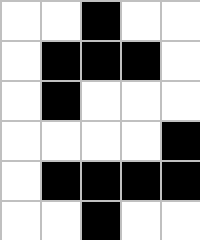[["white", "white", "black", "white", "white"], ["white", "black", "black", "black", "white"], ["white", "black", "white", "white", "white"], ["white", "white", "white", "white", "black"], ["white", "black", "black", "black", "black"], ["white", "white", "black", "white", "white"]]